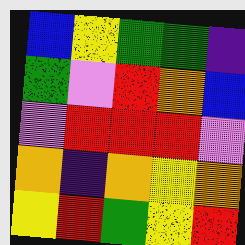[["blue", "yellow", "green", "green", "indigo"], ["green", "violet", "red", "orange", "blue"], ["violet", "red", "red", "red", "violet"], ["orange", "indigo", "orange", "yellow", "orange"], ["yellow", "red", "green", "yellow", "red"]]